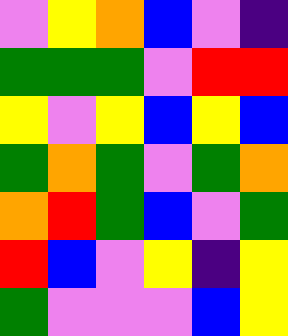[["violet", "yellow", "orange", "blue", "violet", "indigo"], ["green", "green", "green", "violet", "red", "red"], ["yellow", "violet", "yellow", "blue", "yellow", "blue"], ["green", "orange", "green", "violet", "green", "orange"], ["orange", "red", "green", "blue", "violet", "green"], ["red", "blue", "violet", "yellow", "indigo", "yellow"], ["green", "violet", "violet", "violet", "blue", "yellow"]]